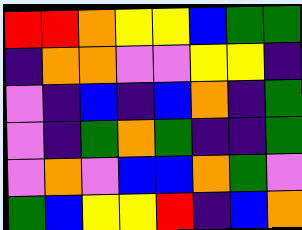[["red", "red", "orange", "yellow", "yellow", "blue", "green", "green"], ["indigo", "orange", "orange", "violet", "violet", "yellow", "yellow", "indigo"], ["violet", "indigo", "blue", "indigo", "blue", "orange", "indigo", "green"], ["violet", "indigo", "green", "orange", "green", "indigo", "indigo", "green"], ["violet", "orange", "violet", "blue", "blue", "orange", "green", "violet"], ["green", "blue", "yellow", "yellow", "red", "indigo", "blue", "orange"]]